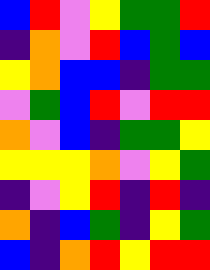[["blue", "red", "violet", "yellow", "green", "green", "red"], ["indigo", "orange", "violet", "red", "blue", "green", "blue"], ["yellow", "orange", "blue", "blue", "indigo", "green", "green"], ["violet", "green", "blue", "red", "violet", "red", "red"], ["orange", "violet", "blue", "indigo", "green", "green", "yellow"], ["yellow", "yellow", "yellow", "orange", "violet", "yellow", "green"], ["indigo", "violet", "yellow", "red", "indigo", "red", "indigo"], ["orange", "indigo", "blue", "green", "indigo", "yellow", "green"], ["blue", "indigo", "orange", "red", "yellow", "red", "red"]]